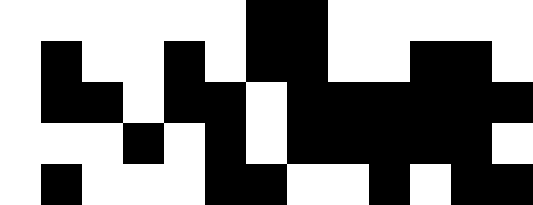[["white", "white", "white", "white", "white", "white", "black", "black", "white", "white", "white", "white", "white"], ["white", "black", "white", "white", "black", "white", "black", "black", "white", "white", "black", "black", "white"], ["white", "black", "black", "white", "black", "black", "white", "black", "black", "black", "black", "black", "black"], ["white", "white", "white", "black", "white", "black", "white", "black", "black", "black", "black", "black", "white"], ["white", "black", "white", "white", "white", "black", "black", "white", "white", "black", "white", "black", "black"]]